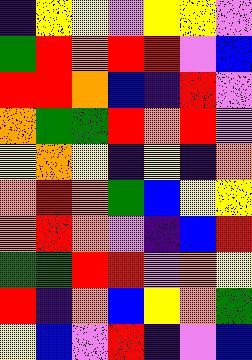[["indigo", "yellow", "yellow", "violet", "yellow", "yellow", "violet"], ["green", "red", "orange", "red", "red", "violet", "blue"], ["red", "red", "orange", "blue", "indigo", "red", "violet"], ["orange", "green", "green", "red", "orange", "red", "violet"], ["yellow", "orange", "yellow", "indigo", "yellow", "indigo", "orange"], ["orange", "red", "orange", "green", "blue", "yellow", "yellow"], ["orange", "red", "orange", "violet", "indigo", "blue", "red"], ["green", "green", "red", "red", "violet", "orange", "yellow"], ["red", "indigo", "orange", "blue", "yellow", "orange", "green"], ["yellow", "blue", "violet", "red", "indigo", "violet", "blue"]]